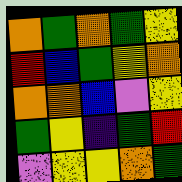[["orange", "green", "orange", "green", "yellow"], ["red", "blue", "green", "yellow", "orange"], ["orange", "orange", "blue", "violet", "yellow"], ["green", "yellow", "indigo", "green", "red"], ["violet", "yellow", "yellow", "orange", "green"]]